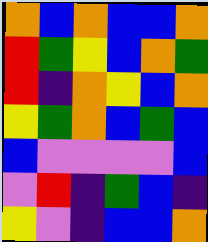[["orange", "blue", "orange", "blue", "blue", "orange"], ["red", "green", "yellow", "blue", "orange", "green"], ["red", "indigo", "orange", "yellow", "blue", "orange"], ["yellow", "green", "orange", "blue", "green", "blue"], ["blue", "violet", "violet", "violet", "violet", "blue"], ["violet", "red", "indigo", "green", "blue", "indigo"], ["yellow", "violet", "indigo", "blue", "blue", "orange"]]